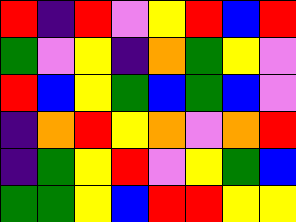[["red", "indigo", "red", "violet", "yellow", "red", "blue", "red"], ["green", "violet", "yellow", "indigo", "orange", "green", "yellow", "violet"], ["red", "blue", "yellow", "green", "blue", "green", "blue", "violet"], ["indigo", "orange", "red", "yellow", "orange", "violet", "orange", "red"], ["indigo", "green", "yellow", "red", "violet", "yellow", "green", "blue"], ["green", "green", "yellow", "blue", "red", "red", "yellow", "yellow"]]